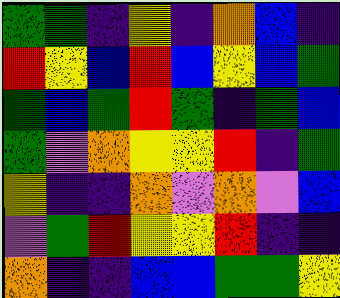[["green", "green", "indigo", "yellow", "indigo", "orange", "blue", "indigo"], ["red", "yellow", "blue", "red", "blue", "yellow", "blue", "green"], ["green", "blue", "green", "red", "green", "indigo", "green", "blue"], ["green", "violet", "orange", "yellow", "yellow", "red", "indigo", "green"], ["yellow", "indigo", "indigo", "orange", "violet", "orange", "violet", "blue"], ["violet", "green", "red", "yellow", "yellow", "red", "indigo", "indigo"], ["orange", "indigo", "indigo", "blue", "blue", "green", "green", "yellow"]]